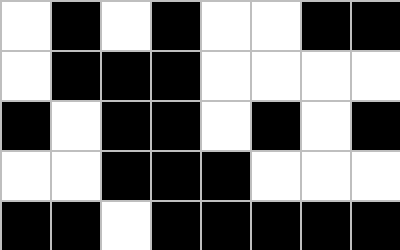[["white", "black", "white", "black", "white", "white", "black", "black"], ["white", "black", "black", "black", "white", "white", "white", "white"], ["black", "white", "black", "black", "white", "black", "white", "black"], ["white", "white", "black", "black", "black", "white", "white", "white"], ["black", "black", "white", "black", "black", "black", "black", "black"]]